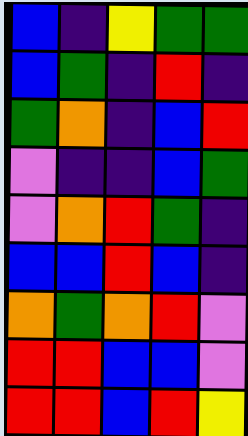[["blue", "indigo", "yellow", "green", "green"], ["blue", "green", "indigo", "red", "indigo"], ["green", "orange", "indigo", "blue", "red"], ["violet", "indigo", "indigo", "blue", "green"], ["violet", "orange", "red", "green", "indigo"], ["blue", "blue", "red", "blue", "indigo"], ["orange", "green", "orange", "red", "violet"], ["red", "red", "blue", "blue", "violet"], ["red", "red", "blue", "red", "yellow"]]